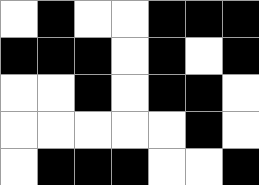[["white", "black", "white", "white", "black", "black", "black"], ["black", "black", "black", "white", "black", "white", "black"], ["white", "white", "black", "white", "black", "black", "white"], ["white", "white", "white", "white", "white", "black", "white"], ["white", "black", "black", "black", "white", "white", "black"]]